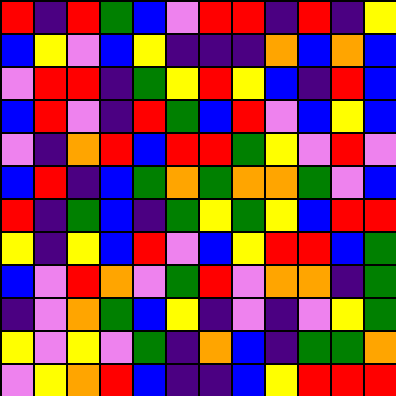[["red", "indigo", "red", "green", "blue", "violet", "red", "red", "indigo", "red", "indigo", "yellow"], ["blue", "yellow", "violet", "blue", "yellow", "indigo", "indigo", "indigo", "orange", "blue", "orange", "blue"], ["violet", "red", "red", "indigo", "green", "yellow", "red", "yellow", "blue", "indigo", "red", "blue"], ["blue", "red", "violet", "indigo", "red", "green", "blue", "red", "violet", "blue", "yellow", "blue"], ["violet", "indigo", "orange", "red", "blue", "red", "red", "green", "yellow", "violet", "red", "violet"], ["blue", "red", "indigo", "blue", "green", "orange", "green", "orange", "orange", "green", "violet", "blue"], ["red", "indigo", "green", "blue", "indigo", "green", "yellow", "green", "yellow", "blue", "red", "red"], ["yellow", "indigo", "yellow", "blue", "red", "violet", "blue", "yellow", "red", "red", "blue", "green"], ["blue", "violet", "red", "orange", "violet", "green", "red", "violet", "orange", "orange", "indigo", "green"], ["indigo", "violet", "orange", "green", "blue", "yellow", "indigo", "violet", "indigo", "violet", "yellow", "green"], ["yellow", "violet", "yellow", "violet", "green", "indigo", "orange", "blue", "indigo", "green", "green", "orange"], ["violet", "yellow", "orange", "red", "blue", "indigo", "indigo", "blue", "yellow", "red", "red", "red"]]